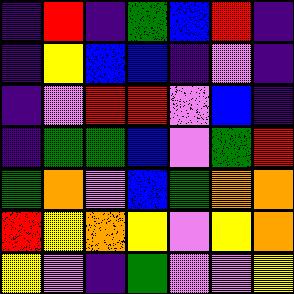[["indigo", "red", "indigo", "green", "blue", "red", "indigo"], ["indigo", "yellow", "blue", "blue", "indigo", "violet", "indigo"], ["indigo", "violet", "red", "red", "violet", "blue", "indigo"], ["indigo", "green", "green", "blue", "violet", "green", "red"], ["green", "orange", "violet", "blue", "green", "orange", "orange"], ["red", "yellow", "orange", "yellow", "violet", "yellow", "orange"], ["yellow", "violet", "indigo", "green", "violet", "violet", "yellow"]]